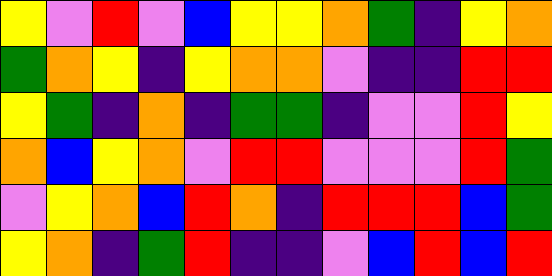[["yellow", "violet", "red", "violet", "blue", "yellow", "yellow", "orange", "green", "indigo", "yellow", "orange"], ["green", "orange", "yellow", "indigo", "yellow", "orange", "orange", "violet", "indigo", "indigo", "red", "red"], ["yellow", "green", "indigo", "orange", "indigo", "green", "green", "indigo", "violet", "violet", "red", "yellow"], ["orange", "blue", "yellow", "orange", "violet", "red", "red", "violet", "violet", "violet", "red", "green"], ["violet", "yellow", "orange", "blue", "red", "orange", "indigo", "red", "red", "red", "blue", "green"], ["yellow", "orange", "indigo", "green", "red", "indigo", "indigo", "violet", "blue", "red", "blue", "red"]]